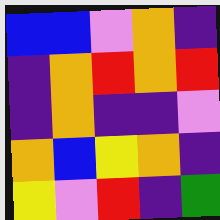[["blue", "blue", "violet", "orange", "indigo"], ["indigo", "orange", "red", "orange", "red"], ["indigo", "orange", "indigo", "indigo", "violet"], ["orange", "blue", "yellow", "orange", "indigo"], ["yellow", "violet", "red", "indigo", "green"]]